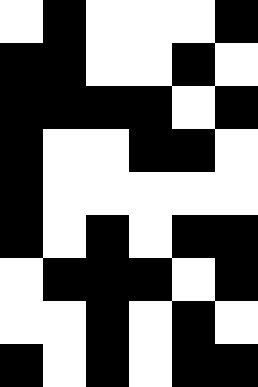[["white", "black", "white", "white", "white", "black"], ["black", "black", "white", "white", "black", "white"], ["black", "black", "black", "black", "white", "black"], ["black", "white", "white", "black", "black", "white"], ["black", "white", "white", "white", "white", "white"], ["black", "white", "black", "white", "black", "black"], ["white", "black", "black", "black", "white", "black"], ["white", "white", "black", "white", "black", "white"], ["black", "white", "black", "white", "black", "black"]]